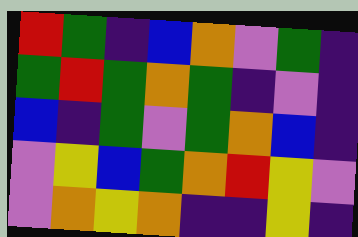[["red", "green", "indigo", "blue", "orange", "violet", "green", "indigo"], ["green", "red", "green", "orange", "green", "indigo", "violet", "indigo"], ["blue", "indigo", "green", "violet", "green", "orange", "blue", "indigo"], ["violet", "yellow", "blue", "green", "orange", "red", "yellow", "violet"], ["violet", "orange", "yellow", "orange", "indigo", "indigo", "yellow", "indigo"]]